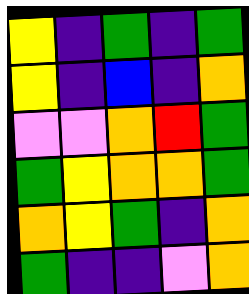[["yellow", "indigo", "green", "indigo", "green"], ["yellow", "indigo", "blue", "indigo", "orange"], ["violet", "violet", "orange", "red", "green"], ["green", "yellow", "orange", "orange", "green"], ["orange", "yellow", "green", "indigo", "orange"], ["green", "indigo", "indigo", "violet", "orange"]]